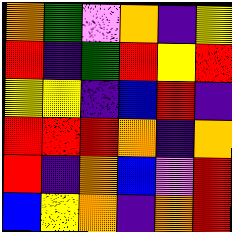[["orange", "green", "violet", "orange", "indigo", "yellow"], ["red", "indigo", "green", "red", "yellow", "red"], ["yellow", "yellow", "indigo", "blue", "red", "indigo"], ["red", "red", "red", "orange", "indigo", "orange"], ["red", "indigo", "orange", "blue", "violet", "red"], ["blue", "yellow", "orange", "indigo", "orange", "red"]]